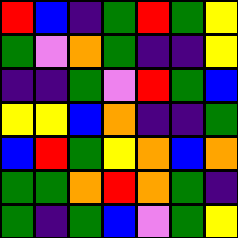[["red", "blue", "indigo", "green", "red", "green", "yellow"], ["green", "violet", "orange", "green", "indigo", "indigo", "yellow"], ["indigo", "indigo", "green", "violet", "red", "green", "blue"], ["yellow", "yellow", "blue", "orange", "indigo", "indigo", "green"], ["blue", "red", "green", "yellow", "orange", "blue", "orange"], ["green", "green", "orange", "red", "orange", "green", "indigo"], ["green", "indigo", "green", "blue", "violet", "green", "yellow"]]